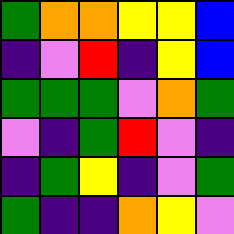[["green", "orange", "orange", "yellow", "yellow", "blue"], ["indigo", "violet", "red", "indigo", "yellow", "blue"], ["green", "green", "green", "violet", "orange", "green"], ["violet", "indigo", "green", "red", "violet", "indigo"], ["indigo", "green", "yellow", "indigo", "violet", "green"], ["green", "indigo", "indigo", "orange", "yellow", "violet"]]